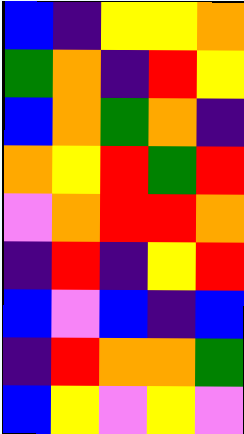[["blue", "indigo", "yellow", "yellow", "orange"], ["green", "orange", "indigo", "red", "yellow"], ["blue", "orange", "green", "orange", "indigo"], ["orange", "yellow", "red", "green", "red"], ["violet", "orange", "red", "red", "orange"], ["indigo", "red", "indigo", "yellow", "red"], ["blue", "violet", "blue", "indigo", "blue"], ["indigo", "red", "orange", "orange", "green"], ["blue", "yellow", "violet", "yellow", "violet"]]